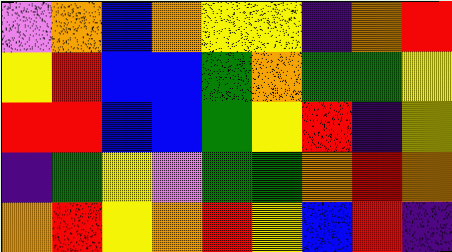[["violet", "orange", "blue", "orange", "yellow", "yellow", "indigo", "orange", "red"], ["yellow", "red", "blue", "blue", "green", "orange", "green", "green", "yellow"], ["red", "red", "blue", "blue", "green", "yellow", "red", "indigo", "yellow"], ["indigo", "green", "yellow", "violet", "green", "green", "orange", "red", "orange"], ["orange", "red", "yellow", "orange", "red", "yellow", "blue", "red", "indigo"]]